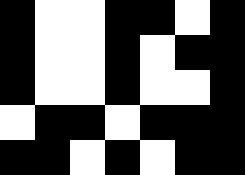[["black", "white", "white", "black", "black", "white", "black"], ["black", "white", "white", "black", "white", "black", "black"], ["black", "white", "white", "black", "white", "white", "black"], ["white", "black", "black", "white", "black", "black", "black"], ["black", "black", "white", "black", "white", "black", "black"]]